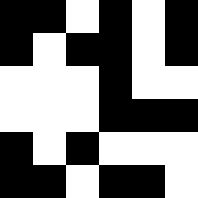[["black", "black", "white", "black", "white", "black"], ["black", "white", "black", "black", "white", "black"], ["white", "white", "white", "black", "white", "white"], ["white", "white", "white", "black", "black", "black"], ["black", "white", "black", "white", "white", "white"], ["black", "black", "white", "black", "black", "white"]]